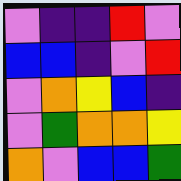[["violet", "indigo", "indigo", "red", "violet"], ["blue", "blue", "indigo", "violet", "red"], ["violet", "orange", "yellow", "blue", "indigo"], ["violet", "green", "orange", "orange", "yellow"], ["orange", "violet", "blue", "blue", "green"]]